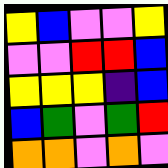[["yellow", "blue", "violet", "violet", "yellow"], ["violet", "violet", "red", "red", "blue"], ["yellow", "yellow", "yellow", "indigo", "blue"], ["blue", "green", "violet", "green", "red"], ["orange", "orange", "violet", "orange", "violet"]]